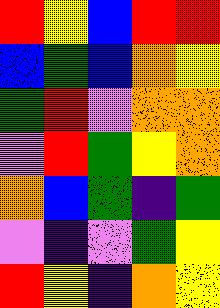[["red", "yellow", "blue", "red", "red"], ["blue", "green", "blue", "orange", "yellow"], ["green", "red", "violet", "orange", "orange"], ["violet", "red", "green", "yellow", "orange"], ["orange", "blue", "green", "indigo", "green"], ["violet", "indigo", "violet", "green", "yellow"], ["red", "yellow", "indigo", "orange", "yellow"]]